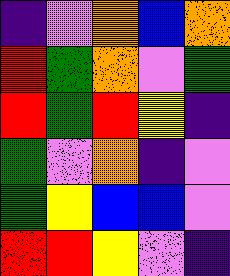[["indigo", "violet", "orange", "blue", "orange"], ["red", "green", "orange", "violet", "green"], ["red", "green", "red", "yellow", "indigo"], ["green", "violet", "orange", "indigo", "violet"], ["green", "yellow", "blue", "blue", "violet"], ["red", "red", "yellow", "violet", "indigo"]]